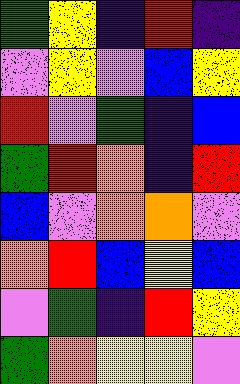[["green", "yellow", "indigo", "red", "indigo"], ["violet", "yellow", "violet", "blue", "yellow"], ["red", "violet", "green", "indigo", "blue"], ["green", "red", "orange", "indigo", "red"], ["blue", "violet", "orange", "orange", "violet"], ["orange", "red", "blue", "yellow", "blue"], ["violet", "green", "indigo", "red", "yellow"], ["green", "orange", "yellow", "yellow", "violet"]]